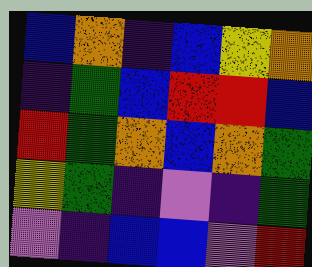[["blue", "orange", "indigo", "blue", "yellow", "orange"], ["indigo", "green", "blue", "red", "red", "blue"], ["red", "green", "orange", "blue", "orange", "green"], ["yellow", "green", "indigo", "violet", "indigo", "green"], ["violet", "indigo", "blue", "blue", "violet", "red"]]